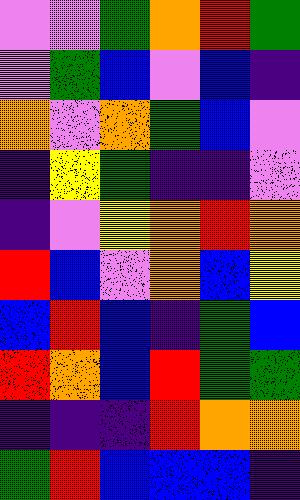[["violet", "violet", "green", "orange", "red", "green"], ["violet", "green", "blue", "violet", "blue", "indigo"], ["orange", "violet", "orange", "green", "blue", "violet"], ["indigo", "yellow", "green", "indigo", "indigo", "violet"], ["indigo", "violet", "yellow", "orange", "red", "orange"], ["red", "blue", "violet", "orange", "blue", "yellow"], ["blue", "red", "blue", "indigo", "green", "blue"], ["red", "orange", "blue", "red", "green", "green"], ["indigo", "indigo", "indigo", "red", "orange", "orange"], ["green", "red", "blue", "blue", "blue", "indigo"]]